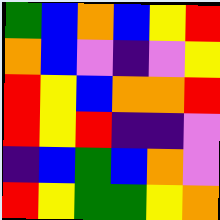[["green", "blue", "orange", "blue", "yellow", "red"], ["orange", "blue", "violet", "indigo", "violet", "yellow"], ["red", "yellow", "blue", "orange", "orange", "red"], ["red", "yellow", "red", "indigo", "indigo", "violet"], ["indigo", "blue", "green", "blue", "orange", "violet"], ["red", "yellow", "green", "green", "yellow", "orange"]]